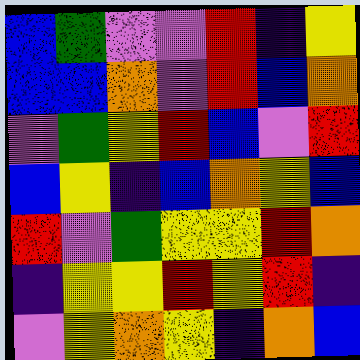[["blue", "green", "violet", "violet", "red", "indigo", "yellow"], ["blue", "blue", "orange", "violet", "red", "blue", "orange"], ["violet", "green", "yellow", "red", "blue", "violet", "red"], ["blue", "yellow", "indigo", "blue", "orange", "yellow", "blue"], ["red", "violet", "green", "yellow", "yellow", "red", "orange"], ["indigo", "yellow", "yellow", "red", "yellow", "red", "indigo"], ["violet", "yellow", "orange", "yellow", "indigo", "orange", "blue"]]